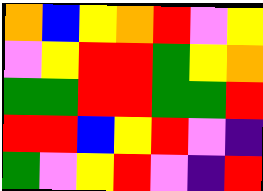[["orange", "blue", "yellow", "orange", "red", "violet", "yellow"], ["violet", "yellow", "red", "red", "green", "yellow", "orange"], ["green", "green", "red", "red", "green", "green", "red"], ["red", "red", "blue", "yellow", "red", "violet", "indigo"], ["green", "violet", "yellow", "red", "violet", "indigo", "red"]]